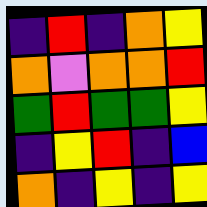[["indigo", "red", "indigo", "orange", "yellow"], ["orange", "violet", "orange", "orange", "red"], ["green", "red", "green", "green", "yellow"], ["indigo", "yellow", "red", "indigo", "blue"], ["orange", "indigo", "yellow", "indigo", "yellow"]]